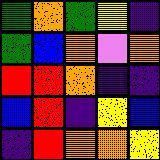[["green", "orange", "green", "yellow", "indigo"], ["green", "blue", "orange", "violet", "orange"], ["red", "red", "orange", "indigo", "indigo"], ["blue", "red", "indigo", "yellow", "blue"], ["indigo", "red", "orange", "orange", "yellow"]]